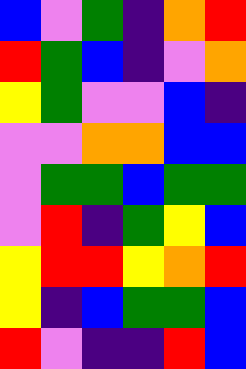[["blue", "violet", "green", "indigo", "orange", "red"], ["red", "green", "blue", "indigo", "violet", "orange"], ["yellow", "green", "violet", "violet", "blue", "indigo"], ["violet", "violet", "orange", "orange", "blue", "blue"], ["violet", "green", "green", "blue", "green", "green"], ["violet", "red", "indigo", "green", "yellow", "blue"], ["yellow", "red", "red", "yellow", "orange", "red"], ["yellow", "indigo", "blue", "green", "green", "blue"], ["red", "violet", "indigo", "indigo", "red", "blue"]]